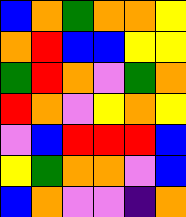[["blue", "orange", "green", "orange", "orange", "yellow"], ["orange", "red", "blue", "blue", "yellow", "yellow"], ["green", "red", "orange", "violet", "green", "orange"], ["red", "orange", "violet", "yellow", "orange", "yellow"], ["violet", "blue", "red", "red", "red", "blue"], ["yellow", "green", "orange", "orange", "violet", "blue"], ["blue", "orange", "violet", "violet", "indigo", "orange"]]